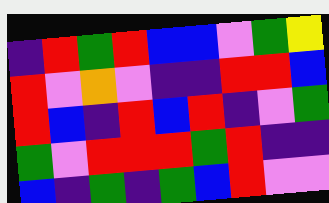[["indigo", "red", "green", "red", "blue", "blue", "violet", "green", "yellow"], ["red", "violet", "orange", "violet", "indigo", "indigo", "red", "red", "blue"], ["red", "blue", "indigo", "red", "blue", "red", "indigo", "violet", "green"], ["green", "violet", "red", "red", "red", "green", "red", "indigo", "indigo"], ["blue", "indigo", "green", "indigo", "green", "blue", "red", "violet", "violet"]]